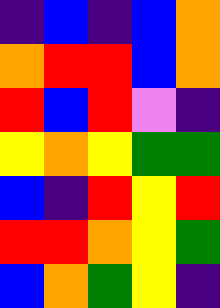[["indigo", "blue", "indigo", "blue", "orange"], ["orange", "red", "red", "blue", "orange"], ["red", "blue", "red", "violet", "indigo"], ["yellow", "orange", "yellow", "green", "green"], ["blue", "indigo", "red", "yellow", "red"], ["red", "red", "orange", "yellow", "green"], ["blue", "orange", "green", "yellow", "indigo"]]